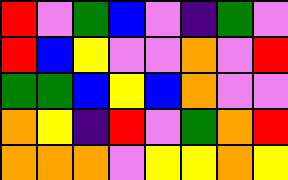[["red", "violet", "green", "blue", "violet", "indigo", "green", "violet"], ["red", "blue", "yellow", "violet", "violet", "orange", "violet", "red"], ["green", "green", "blue", "yellow", "blue", "orange", "violet", "violet"], ["orange", "yellow", "indigo", "red", "violet", "green", "orange", "red"], ["orange", "orange", "orange", "violet", "yellow", "yellow", "orange", "yellow"]]